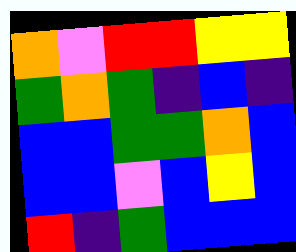[["orange", "violet", "red", "red", "yellow", "yellow"], ["green", "orange", "green", "indigo", "blue", "indigo"], ["blue", "blue", "green", "green", "orange", "blue"], ["blue", "blue", "violet", "blue", "yellow", "blue"], ["red", "indigo", "green", "blue", "blue", "blue"]]